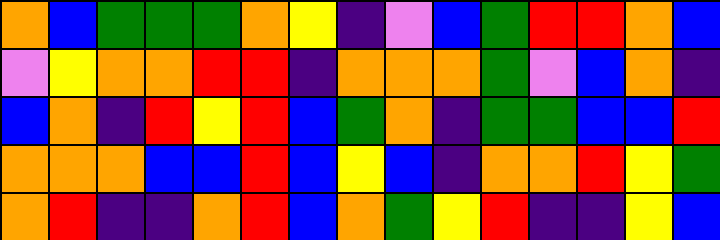[["orange", "blue", "green", "green", "green", "orange", "yellow", "indigo", "violet", "blue", "green", "red", "red", "orange", "blue"], ["violet", "yellow", "orange", "orange", "red", "red", "indigo", "orange", "orange", "orange", "green", "violet", "blue", "orange", "indigo"], ["blue", "orange", "indigo", "red", "yellow", "red", "blue", "green", "orange", "indigo", "green", "green", "blue", "blue", "red"], ["orange", "orange", "orange", "blue", "blue", "red", "blue", "yellow", "blue", "indigo", "orange", "orange", "red", "yellow", "green"], ["orange", "red", "indigo", "indigo", "orange", "red", "blue", "orange", "green", "yellow", "red", "indigo", "indigo", "yellow", "blue"]]